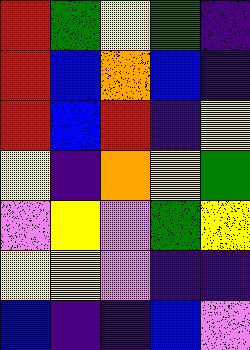[["red", "green", "yellow", "green", "indigo"], ["red", "blue", "orange", "blue", "indigo"], ["red", "blue", "red", "indigo", "yellow"], ["yellow", "indigo", "orange", "yellow", "green"], ["violet", "yellow", "violet", "green", "yellow"], ["yellow", "yellow", "violet", "indigo", "indigo"], ["blue", "indigo", "indigo", "blue", "violet"]]